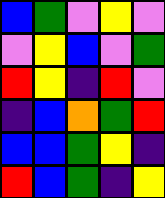[["blue", "green", "violet", "yellow", "violet"], ["violet", "yellow", "blue", "violet", "green"], ["red", "yellow", "indigo", "red", "violet"], ["indigo", "blue", "orange", "green", "red"], ["blue", "blue", "green", "yellow", "indigo"], ["red", "blue", "green", "indigo", "yellow"]]